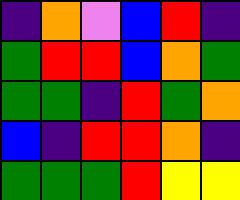[["indigo", "orange", "violet", "blue", "red", "indigo"], ["green", "red", "red", "blue", "orange", "green"], ["green", "green", "indigo", "red", "green", "orange"], ["blue", "indigo", "red", "red", "orange", "indigo"], ["green", "green", "green", "red", "yellow", "yellow"]]